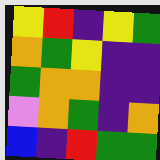[["yellow", "red", "indigo", "yellow", "green"], ["orange", "green", "yellow", "indigo", "indigo"], ["green", "orange", "orange", "indigo", "indigo"], ["violet", "orange", "green", "indigo", "orange"], ["blue", "indigo", "red", "green", "green"]]